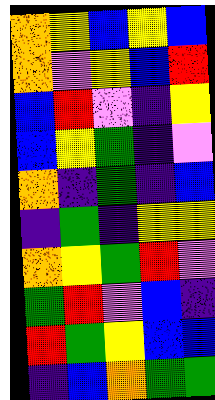[["orange", "yellow", "blue", "yellow", "blue"], ["orange", "violet", "yellow", "blue", "red"], ["blue", "red", "violet", "indigo", "yellow"], ["blue", "yellow", "green", "indigo", "violet"], ["orange", "indigo", "green", "indigo", "blue"], ["indigo", "green", "indigo", "yellow", "yellow"], ["orange", "yellow", "green", "red", "violet"], ["green", "red", "violet", "blue", "indigo"], ["red", "green", "yellow", "blue", "blue"], ["indigo", "blue", "orange", "green", "green"]]